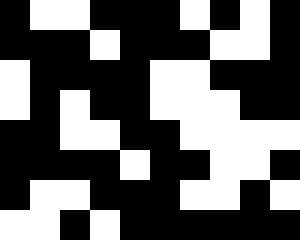[["black", "white", "white", "black", "black", "black", "white", "black", "white", "black"], ["black", "black", "black", "white", "black", "black", "black", "white", "white", "black"], ["white", "black", "black", "black", "black", "white", "white", "black", "black", "black"], ["white", "black", "white", "black", "black", "white", "white", "white", "black", "black"], ["black", "black", "white", "white", "black", "black", "white", "white", "white", "white"], ["black", "black", "black", "black", "white", "black", "black", "white", "white", "black"], ["black", "white", "white", "black", "black", "black", "white", "white", "black", "white"], ["white", "white", "black", "white", "black", "black", "black", "black", "black", "black"]]